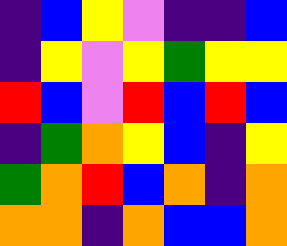[["indigo", "blue", "yellow", "violet", "indigo", "indigo", "blue"], ["indigo", "yellow", "violet", "yellow", "green", "yellow", "yellow"], ["red", "blue", "violet", "red", "blue", "red", "blue"], ["indigo", "green", "orange", "yellow", "blue", "indigo", "yellow"], ["green", "orange", "red", "blue", "orange", "indigo", "orange"], ["orange", "orange", "indigo", "orange", "blue", "blue", "orange"]]